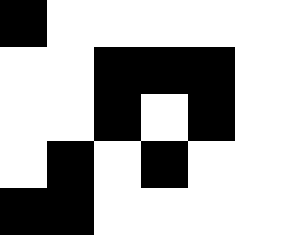[["black", "white", "white", "white", "white", "white"], ["white", "white", "black", "black", "black", "white"], ["white", "white", "black", "white", "black", "white"], ["white", "black", "white", "black", "white", "white"], ["black", "black", "white", "white", "white", "white"]]